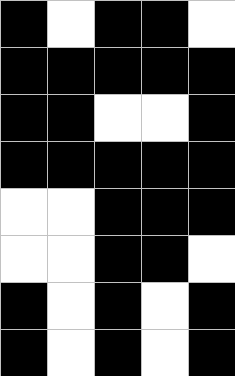[["black", "white", "black", "black", "white"], ["black", "black", "black", "black", "black"], ["black", "black", "white", "white", "black"], ["black", "black", "black", "black", "black"], ["white", "white", "black", "black", "black"], ["white", "white", "black", "black", "white"], ["black", "white", "black", "white", "black"], ["black", "white", "black", "white", "black"]]